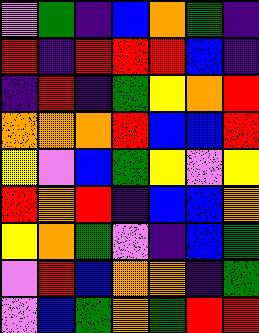[["violet", "green", "indigo", "blue", "orange", "green", "indigo"], ["red", "indigo", "red", "red", "red", "blue", "indigo"], ["indigo", "red", "indigo", "green", "yellow", "orange", "red"], ["orange", "orange", "orange", "red", "blue", "blue", "red"], ["yellow", "violet", "blue", "green", "yellow", "violet", "yellow"], ["red", "orange", "red", "indigo", "blue", "blue", "orange"], ["yellow", "orange", "green", "violet", "indigo", "blue", "green"], ["violet", "red", "blue", "orange", "orange", "indigo", "green"], ["violet", "blue", "green", "orange", "green", "red", "red"]]